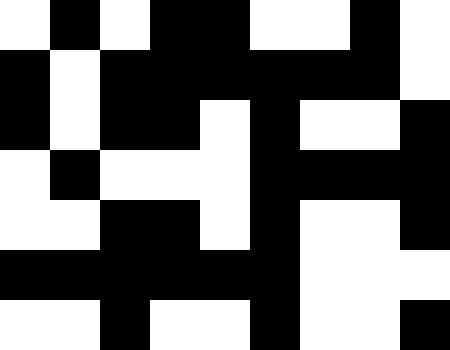[["white", "black", "white", "black", "black", "white", "white", "black", "white"], ["black", "white", "black", "black", "black", "black", "black", "black", "white"], ["black", "white", "black", "black", "white", "black", "white", "white", "black"], ["white", "black", "white", "white", "white", "black", "black", "black", "black"], ["white", "white", "black", "black", "white", "black", "white", "white", "black"], ["black", "black", "black", "black", "black", "black", "white", "white", "white"], ["white", "white", "black", "white", "white", "black", "white", "white", "black"]]